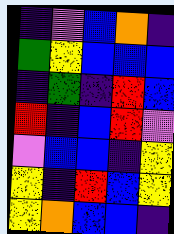[["indigo", "violet", "blue", "orange", "indigo"], ["green", "yellow", "blue", "blue", "blue"], ["indigo", "green", "indigo", "red", "blue"], ["red", "indigo", "blue", "red", "violet"], ["violet", "blue", "blue", "indigo", "yellow"], ["yellow", "indigo", "red", "blue", "yellow"], ["yellow", "orange", "blue", "blue", "indigo"]]